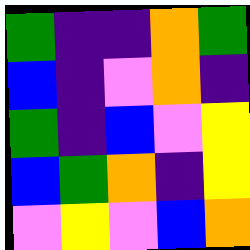[["green", "indigo", "indigo", "orange", "green"], ["blue", "indigo", "violet", "orange", "indigo"], ["green", "indigo", "blue", "violet", "yellow"], ["blue", "green", "orange", "indigo", "yellow"], ["violet", "yellow", "violet", "blue", "orange"]]